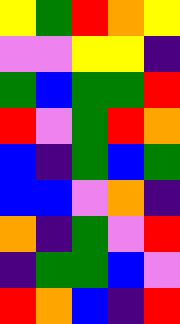[["yellow", "green", "red", "orange", "yellow"], ["violet", "violet", "yellow", "yellow", "indigo"], ["green", "blue", "green", "green", "red"], ["red", "violet", "green", "red", "orange"], ["blue", "indigo", "green", "blue", "green"], ["blue", "blue", "violet", "orange", "indigo"], ["orange", "indigo", "green", "violet", "red"], ["indigo", "green", "green", "blue", "violet"], ["red", "orange", "blue", "indigo", "red"]]